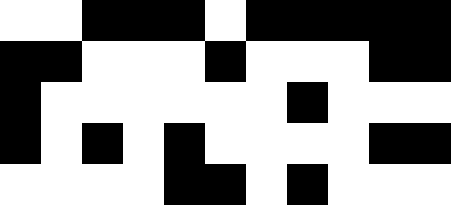[["white", "white", "black", "black", "black", "white", "black", "black", "black", "black", "black"], ["black", "black", "white", "white", "white", "black", "white", "white", "white", "black", "black"], ["black", "white", "white", "white", "white", "white", "white", "black", "white", "white", "white"], ["black", "white", "black", "white", "black", "white", "white", "white", "white", "black", "black"], ["white", "white", "white", "white", "black", "black", "white", "black", "white", "white", "white"]]